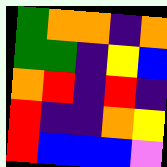[["green", "orange", "orange", "indigo", "orange"], ["green", "green", "indigo", "yellow", "blue"], ["orange", "red", "indigo", "red", "indigo"], ["red", "indigo", "indigo", "orange", "yellow"], ["red", "blue", "blue", "blue", "violet"]]